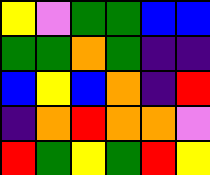[["yellow", "violet", "green", "green", "blue", "blue"], ["green", "green", "orange", "green", "indigo", "indigo"], ["blue", "yellow", "blue", "orange", "indigo", "red"], ["indigo", "orange", "red", "orange", "orange", "violet"], ["red", "green", "yellow", "green", "red", "yellow"]]